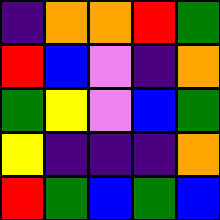[["indigo", "orange", "orange", "red", "green"], ["red", "blue", "violet", "indigo", "orange"], ["green", "yellow", "violet", "blue", "green"], ["yellow", "indigo", "indigo", "indigo", "orange"], ["red", "green", "blue", "green", "blue"]]